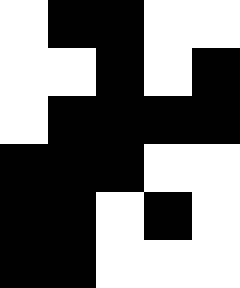[["white", "black", "black", "white", "white"], ["white", "white", "black", "white", "black"], ["white", "black", "black", "black", "black"], ["black", "black", "black", "white", "white"], ["black", "black", "white", "black", "white"], ["black", "black", "white", "white", "white"]]